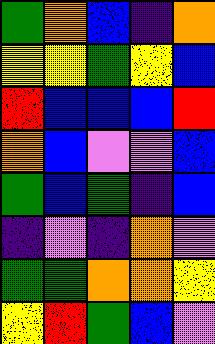[["green", "orange", "blue", "indigo", "orange"], ["yellow", "yellow", "green", "yellow", "blue"], ["red", "blue", "blue", "blue", "red"], ["orange", "blue", "violet", "violet", "blue"], ["green", "blue", "green", "indigo", "blue"], ["indigo", "violet", "indigo", "orange", "violet"], ["green", "green", "orange", "orange", "yellow"], ["yellow", "red", "green", "blue", "violet"]]